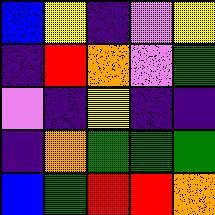[["blue", "yellow", "indigo", "violet", "yellow"], ["indigo", "red", "orange", "violet", "green"], ["violet", "indigo", "yellow", "indigo", "indigo"], ["indigo", "orange", "green", "green", "green"], ["blue", "green", "red", "red", "orange"]]